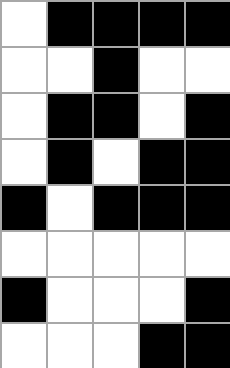[["white", "black", "black", "black", "black"], ["white", "white", "black", "white", "white"], ["white", "black", "black", "white", "black"], ["white", "black", "white", "black", "black"], ["black", "white", "black", "black", "black"], ["white", "white", "white", "white", "white"], ["black", "white", "white", "white", "black"], ["white", "white", "white", "black", "black"]]